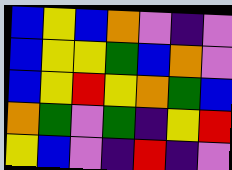[["blue", "yellow", "blue", "orange", "violet", "indigo", "violet"], ["blue", "yellow", "yellow", "green", "blue", "orange", "violet"], ["blue", "yellow", "red", "yellow", "orange", "green", "blue"], ["orange", "green", "violet", "green", "indigo", "yellow", "red"], ["yellow", "blue", "violet", "indigo", "red", "indigo", "violet"]]